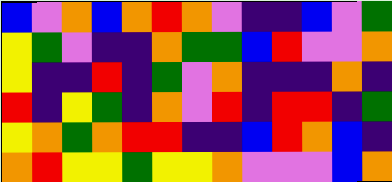[["blue", "violet", "orange", "blue", "orange", "red", "orange", "violet", "indigo", "indigo", "blue", "violet", "green"], ["yellow", "green", "violet", "indigo", "indigo", "orange", "green", "green", "blue", "red", "violet", "violet", "orange"], ["yellow", "indigo", "indigo", "red", "indigo", "green", "violet", "orange", "indigo", "indigo", "indigo", "orange", "indigo"], ["red", "indigo", "yellow", "green", "indigo", "orange", "violet", "red", "indigo", "red", "red", "indigo", "green"], ["yellow", "orange", "green", "orange", "red", "red", "indigo", "indigo", "blue", "red", "orange", "blue", "indigo"], ["orange", "red", "yellow", "yellow", "green", "yellow", "yellow", "orange", "violet", "violet", "violet", "blue", "orange"]]